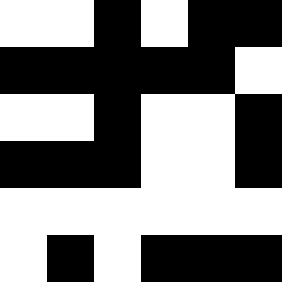[["white", "white", "black", "white", "black", "black"], ["black", "black", "black", "black", "black", "white"], ["white", "white", "black", "white", "white", "black"], ["black", "black", "black", "white", "white", "black"], ["white", "white", "white", "white", "white", "white"], ["white", "black", "white", "black", "black", "black"]]